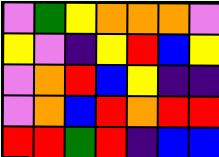[["violet", "green", "yellow", "orange", "orange", "orange", "violet"], ["yellow", "violet", "indigo", "yellow", "red", "blue", "yellow"], ["violet", "orange", "red", "blue", "yellow", "indigo", "indigo"], ["violet", "orange", "blue", "red", "orange", "red", "red"], ["red", "red", "green", "red", "indigo", "blue", "blue"]]